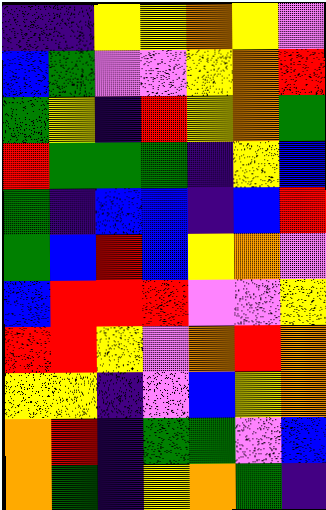[["indigo", "indigo", "yellow", "yellow", "orange", "yellow", "violet"], ["blue", "green", "violet", "violet", "yellow", "orange", "red"], ["green", "yellow", "indigo", "red", "yellow", "orange", "green"], ["red", "green", "green", "green", "indigo", "yellow", "blue"], ["green", "indigo", "blue", "blue", "indigo", "blue", "red"], ["green", "blue", "red", "blue", "yellow", "orange", "violet"], ["blue", "red", "red", "red", "violet", "violet", "yellow"], ["red", "red", "yellow", "violet", "orange", "red", "orange"], ["yellow", "yellow", "indigo", "violet", "blue", "yellow", "orange"], ["orange", "red", "indigo", "green", "green", "violet", "blue"], ["orange", "green", "indigo", "yellow", "orange", "green", "indigo"]]